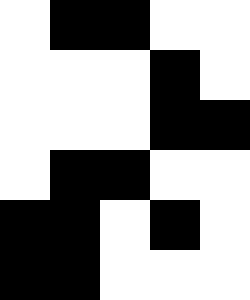[["white", "black", "black", "white", "white"], ["white", "white", "white", "black", "white"], ["white", "white", "white", "black", "black"], ["white", "black", "black", "white", "white"], ["black", "black", "white", "black", "white"], ["black", "black", "white", "white", "white"]]